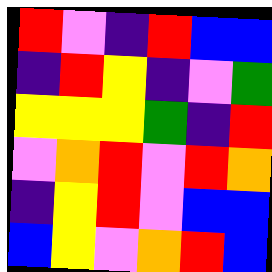[["red", "violet", "indigo", "red", "blue", "blue"], ["indigo", "red", "yellow", "indigo", "violet", "green"], ["yellow", "yellow", "yellow", "green", "indigo", "red"], ["violet", "orange", "red", "violet", "red", "orange"], ["indigo", "yellow", "red", "violet", "blue", "blue"], ["blue", "yellow", "violet", "orange", "red", "blue"]]